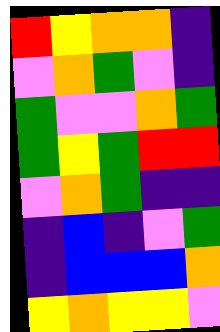[["red", "yellow", "orange", "orange", "indigo"], ["violet", "orange", "green", "violet", "indigo"], ["green", "violet", "violet", "orange", "green"], ["green", "yellow", "green", "red", "red"], ["violet", "orange", "green", "indigo", "indigo"], ["indigo", "blue", "indigo", "violet", "green"], ["indigo", "blue", "blue", "blue", "orange"], ["yellow", "orange", "yellow", "yellow", "violet"]]